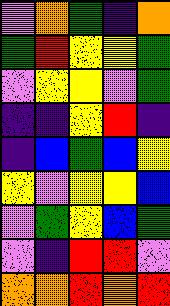[["violet", "orange", "green", "indigo", "orange"], ["green", "red", "yellow", "yellow", "green"], ["violet", "yellow", "yellow", "violet", "green"], ["indigo", "indigo", "yellow", "red", "indigo"], ["indigo", "blue", "green", "blue", "yellow"], ["yellow", "violet", "yellow", "yellow", "blue"], ["violet", "green", "yellow", "blue", "green"], ["violet", "indigo", "red", "red", "violet"], ["orange", "orange", "red", "orange", "red"]]